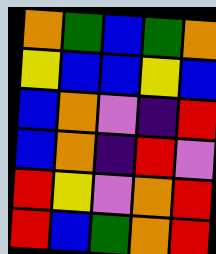[["orange", "green", "blue", "green", "orange"], ["yellow", "blue", "blue", "yellow", "blue"], ["blue", "orange", "violet", "indigo", "red"], ["blue", "orange", "indigo", "red", "violet"], ["red", "yellow", "violet", "orange", "red"], ["red", "blue", "green", "orange", "red"]]